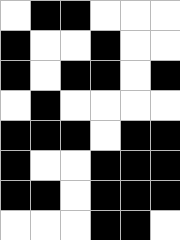[["white", "black", "black", "white", "white", "white"], ["black", "white", "white", "black", "white", "white"], ["black", "white", "black", "black", "white", "black"], ["white", "black", "white", "white", "white", "white"], ["black", "black", "black", "white", "black", "black"], ["black", "white", "white", "black", "black", "black"], ["black", "black", "white", "black", "black", "black"], ["white", "white", "white", "black", "black", "white"]]